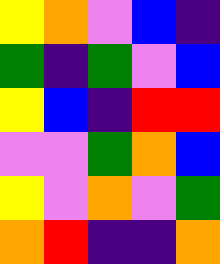[["yellow", "orange", "violet", "blue", "indigo"], ["green", "indigo", "green", "violet", "blue"], ["yellow", "blue", "indigo", "red", "red"], ["violet", "violet", "green", "orange", "blue"], ["yellow", "violet", "orange", "violet", "green"], ["orange", "red", "indigo", "indigo", "orange"]]